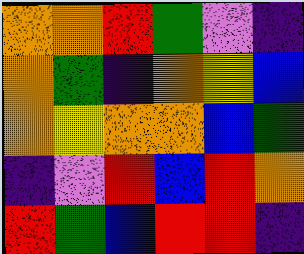[["orange", "orange", "red", "green", "violet", "indigo"], ["orange", "green", "indigo", "orange", "yellow", "blue"], ["orange", "yellow", "orange", "orange", "blue", "green"], ["indigo", "violet", "red", "blue", "red", "orange"], ["red", "green", "blue", "red", "red", "indigo"]]